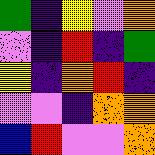[["green", "indigo", "yellow", "violet", "orange"], ["violet", "indigo", "red", "indigo", "green"], ["yellow", "indigo", "orange", "red", "indigo"], ["violet", "violet", "indigo", "orange", "orange"], ["blue", "red", "violet", "violet", "orange"]]